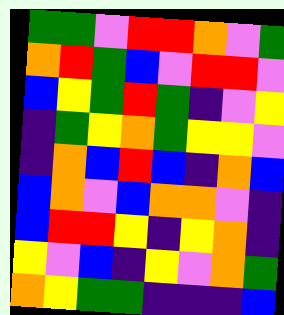[["green", "green", "violet", "red", "red", "orange", "violet", "green"], ["orange", "red", "green", "blue", "violet", "red", "red", "violet"], ["blue", "yellow", "green", "red", "green", "indigo", "violet", "yellow"], ["indigo", "green", "yellow", "orange", "green", "yellow", "yellow", "violet"], ["indigo", "orange", "blue", "red", "blue", "indigo", "orange", "blue"], ["blue", "orange", "violet", "blue", "orange", "orange", "violet", "indigo"], ["blue", "red", "red", "yellow", "indigo", "yellow", "orange", "indigo"], ["yellow", "violet", "blue", "indigo", "yellow", "violet", "orange", "green"], ["orange", "yellow", "green", "green", "indigo", "indigo", "indigo", "blue"]]